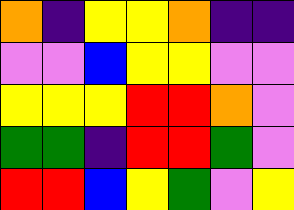[["orange", "indigo", "yellow", "yellow", "orange", "indigo", "indigo"], ["violet", "violet", "blue", "yellow", "yellow", "violet", "violet"], ["yellow", "yellow", "yellow", "red", "red", "orange", "violet"], ["green", "green", "indigo", "red", "red", "green", "violet"], ["red", "red", "blue", "yellow", "green", "violet", "yellow"]]